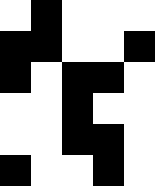[["white", "black", "white", "white", "white"], ["black", "black", "white", "white", "black"], ["black", "white", "black", "black", "white"], ["white", "white", "black", "white", "white"], ["white", "white", "black", "black", "white"], ["black", "white", "white", "black", "white"]]